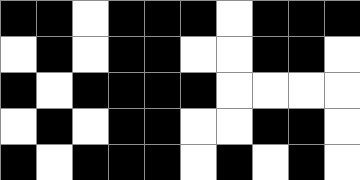[["black", "black", "white", "black", "black", "black", "white", "black", "black", "black"], ["white", "black", "white", "black", "black", "white", "white", "black", "black", "white"], ["black", "white", "black", "black", "black", "black", "white", "white", "white", "white"], ["white", "black", "white", "black", "black", "white", "white", "black", "black", "white"], ["black", "white", "black", "black", "black", "white", "black", "white", "black", "white"]]